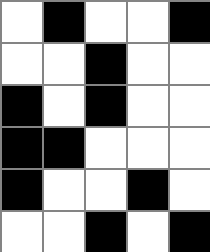[["white", "black", "white", "white", "black"], ["white", "white", "black", "white", "white"], ["black", "white", "black", "white", "white"], ["black", "black", "white", "white", "white"], ["black", "white", "white", "black", "white"], ["white", "white", "black", "white", "black"]]